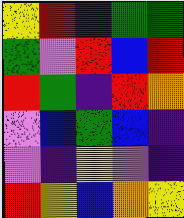[["yellow", "red", "indigo", "green", "green"], ["green", "violet", "red", "blue", "red"], ["red", "green", "indigo", "red", "orange"], ["violet", "blue", "green", "blue", "indigo"], ["violet", "indigo", "yellow", "violet", "indigo"], ["red", "yellow", "blue", "orange", "yellow"]]